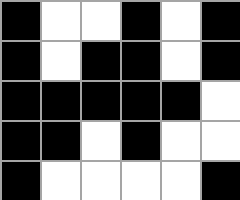[["black", "white", "white", "black", "white", "black"], ["black", "white", "black", "black", "white", "black"], ["black", "black", "black", "black", "black", "white"], ["black", "black", "white", "black", "white", "white"], ["black", "white", "white", "white", "white", "black"]]